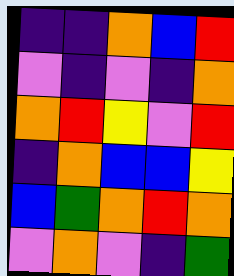[["indigo", "indigo", "orange", "blue", "red"], ["violet", "indigo", "violet", "indigo", "orange"], ["orange", "red", "yellow", "violet", "red"], ["indigo", "orange", "blue", "blue", "yellow"], ["blue", "green", "orange", "red", "orange"], ["violet", "orange", "violet", "indigo", "green"]]